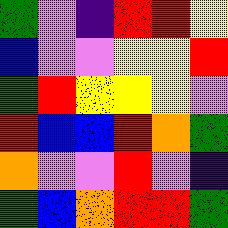[["green", "violet", "indigo", "red", "red", "yellow"], ["blue", "violet", "violet", "yellow", "yellow", "red"], ["green", "red", "yellow", "yellow", "yellow", "violet"], ["red", "blue", "blue", "red", "orange", "green"], ["orange", "violet", "violet", "red", "violet", "indigo"], ["green", "blue", "orange", "red", "red", "green"]]